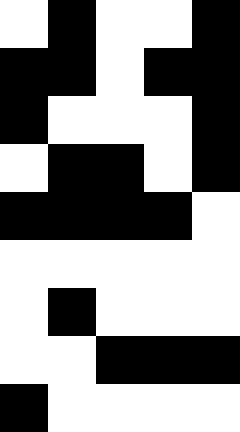[["white", "black", "white", "white", "black"], ["black", "black", "white", "black", "black"], ["black", "white", "white", "white", "black"], ["white", "black", "black", "white", "black"], ["black", "black", "black", "black", "white"], ["white", "white", "white", "white", "white"], ["white", "black", "white", "white", "white"], ["white", "white", "black", "black", "black"], ["black", "white", "white", "white", "white"]]